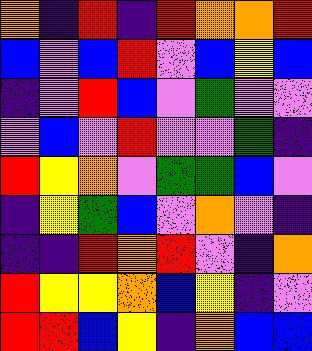[["orange", "indigo", "red", "indigo", "red", "orange", "orange", "red"], ["blue", "violet", "blue", "red", "violet", "blue", "yellow", "blue"], ["indigo", "violet", "red", "blue", "violet", "green", "violet", "violet"], ["violet", "blue", "violet", "red", "violet", "violet", "green", "indigo"], ["red", "yellow", "orange", "violet", "green", "green", "blue", "violet"], ["indigo", "yellow", "green", "blue", "violet", "orange", "violet", "indigo"], ["indigo", "indigo", "red", "orange", "red", "violet", "indigo", "orange"], ["red", "yellow", "yellow", "orange", "blue", "yellow", "indigo", "violet"], ["red", "red", "blue", "yellow", "indigo", "orange", "blue", "blue"]]